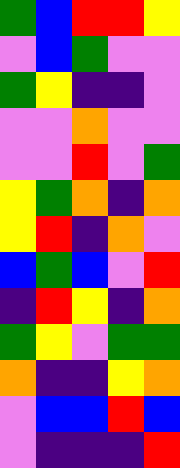[["green", "blue", "red", "red", "yellow"], ["violet", "blue", "green", "violet", "violet"], ["green", "yellow", "indigo", "indigo", "violet"], ["violet", "violet", "orange", "violet", "violet"], ["violet", "violet", "red", "violet", "green"], ["yellow", "green", "orange", "indigo", "orange"], ["yellow", "red", "indigo", "orange", "violet"], ["blue", "green", "blue", "violet", "red"], ["indigo", "red", "yellow", "indigo", "orange"], ["green", "yellow", "violet", "green", "green"], ["orange", "indigo", "indigo", "yellow", "orange"], ["violet", "blue", "blue", "red", "blue"], ["violet", "indigo", "indigo", "indigo", "red"]]